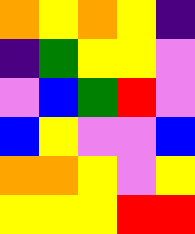[["orange", "yellow", "orange", "yellow", "indigo"], ["indigo", "green", "yellow", "yellow", "violet"], ["violet", "blue", "green", "red", "violet"], ["blue", "yellow", "violet", "violet", "blue"], ["orange", "orange", "yellow", "violet", "yellow"], ["yellow", "yellow", "yellow", "red", "red"]]